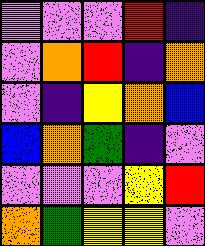[["violet", "violet", "violet", "red", "indigo"], ["violet", "orange", "red", "indigo", "orange"], ["violet", "indigo", "yellow", "orange", "blue"], ["blue", "orange", "green", "indigo", "violet"], ["violet", "violet", "violet", "yellow", "red"], ["orange", "green", "yellow", "yellow", "violet"]]